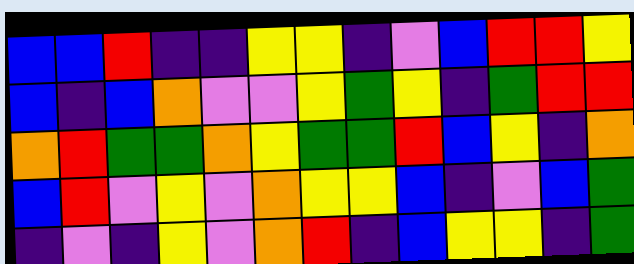[["blue", "blue", "red", "indigo", "indigo", "yellow", "yellow", "indigo", "violet", "blue", "red", "red", "yellow"], ["blue", "indigo", "blue", "orange", "violet", "violet", "yellow", "green", "yellow", "indigo", "green", "red", "red"], ["orange", "red", "green", "green", "orange", "yellow", "green", "green", "red", "blue", "yellow", "indigo", "orange"], ["blue", "red", "violet", "yellow", "violet", "orange", "yellow", "yellow", "blue", "indigo", "violet", "blue", "green"], ["indigo", "violet", "indigo", "yellow", "violet", "orange", "red", "indigo", "blue", "yellow", "yellow", "indigo", "green"]]